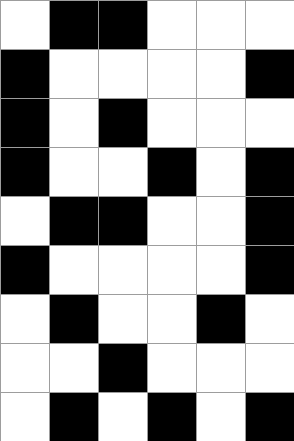[["white", "black", "black", "white", "white", "white"], ["black", "white", "white", "white", "white", "black"], ["black", "white", "black", "white", "white", "white"], ["black", "white", "white", "black", "white", "black"], ["white", "black", "black", "white", "white", "black"], ["black", "white", "white", "white", "white", "black"], ["white", "black", "white", "white", "black", "white"], ["white", "white", "black", "white", "white", "white"], ["white", "black", "white", "black", "white", "black"]]